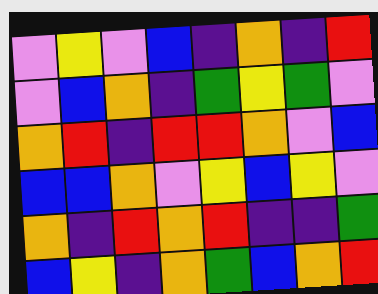[["violet", "yellow", "violet", "blue", "indigo", "orange", "indigo", "red"], ["violet", "blue", "orange", "indigo", "green", "yellow", "green", "violet"], ["orange", "red", "indigo", "red", "red", "orange", "violet", "blue"], ["blue", "blue", "orange", "violet", "yellow", "blue", "yellow", "violet"], ["orange", "indigo", "red", "orange", "red", "indigo", "indigo", "green"], ["blue", "yellow", "indigo", "orange", "green", "blue", "orange", "red"]]